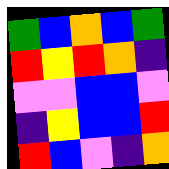[["green", "blue", "orange", "blue", "green"], ["red", "yellow", "red", "orange", "indigo"], ["violet", "violet", "blue", "blue", "violet"], ["indigo", "yellow", "blue", "blue", "red"], ["red", "blue", "violet", "indigo", "orange"]]